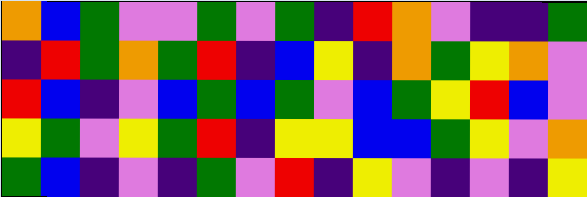[["orange", "blue", "green", "violet", "violet", "green", "violet", "green", "indigo", "red", "orange", "violet", "indigo", "indigo", "green"], ["indigo", "red", "green", "orange", "green", "red", "indigo", "blue", "yellow", "indigo", "orange", "green", "yellow", "orange", "violet"], ["red", "blue", "indigo", "violet", "blue", "green", "blue", "green", "violet", "blue", "green", "yellow", "red", "blue", "violet"], ["yellow", "green", "violet", "yellow", "green", "red", "indigo", "yellow", "yellow", "blue", "blue", "green", "yellow", "violet", "orange"], ["green", "blue", "indigo", "violet", "indigo", "green", "violet", "red", "indigo", "yellow", "violet", "indigo", "violet", "indigo", "yellow"]]